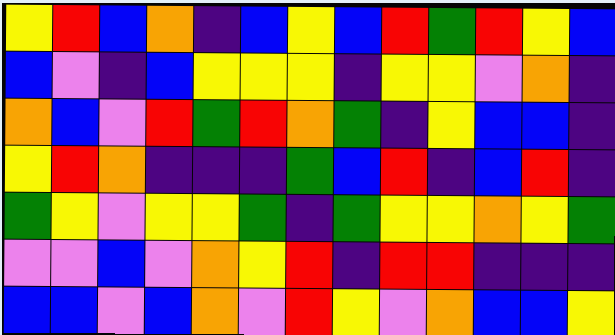[["yellow", "red", "blue", "orange", "indigo", "blue", "yellow", "blue", "red", "green", "red", "yellow", "blue"], ["blue", "violet", "indigo", "blue", "yellow", "yellow", "yellow", "indigo", "yellow", "yellow", "violet", "orange", "indigo"], ["orange", "blue", "violet", "red", "green", "red", "orange", "green", "indigo", "yellow", "blue", "blue", "indigo"], ["yellow", "red", "orange", "indigo", "indigo", "indigo", "green", "blue", "red", "indigo", "blue", "red", "indigo"], ["green", "yellow", "violet", "yellow", "yellow", "green", "indigo", "green", "yellow", "yellow", "orange", "yellow", "green"], ["violet", "violet", "blue", "violet", "orange", "yellow", "red", "indigo", "red", "red", "indigo", "indigo", "indigo"], ["blue", "blue", "violet", "blue", "orange", "violet", "red", "yellow", "violet", "orange", "blue", "blue", "yellow"]]